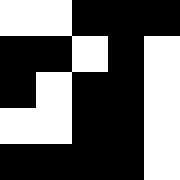[["white", "white", "black", "black", "black"], ["black", "black", "white", "black", "white"], ["black", "white", "black", "black", "white"], ["white", "white", "black", "black", "white"], ["black", "black", "black", "black", "white"]]